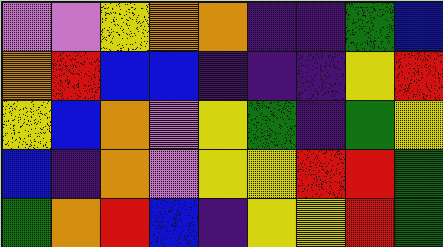[["violet", "violet", "yellow", "orange", "orange", "indigo", "indigo", "green", "blue"], ["orange", "red", "blue", "blue", "indigo", "indigo", "indigo", "yellow", "red"], ["yellow", "blue", "orange", "violet", "yellow", "green", "indigo", "green", "yellow"], ["blue", "indigo", "orange", "violet", "yellow", "yellow", "red", "red", "green"], ["green", "orange", "red", "blue", "indigo", "yellow", "yellow", "red", "green"]]